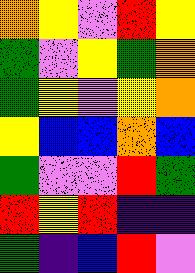[["orange", "yellow", "violet", "red", "yellow"], ["green", "violet", "yellow", "green", "orange"], ["green", "yellow", "violet", "yellow", "orange"], ["yellow", "blue", "blue", "orange", "blue"], ["green", "violet", "violet", "red", "green"], ["red", "yellow", "red", "indigo", "indigo"], ["green", "indigo", "blue", "red", "violet"]]